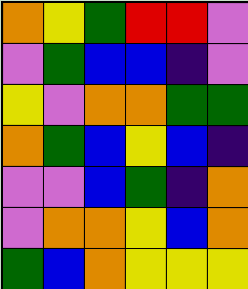[["orange", "yellow", "green", "red", "red", "violet"], ["violet", "green", "blue", "blue", "indigo", "violet"], ["yellow", "violet", "orange", "orange", "green", "green"], ["orange", "green", "blue", "yellow", "blue", "indigo"], ["violet", "violet", "blue", "green", "indigo", "orange"], ["violet", "orange", "orange", "yellow", "blue", "orange"], ["green", "blue", "orange", "yellow", "yellow", "yellow"]]